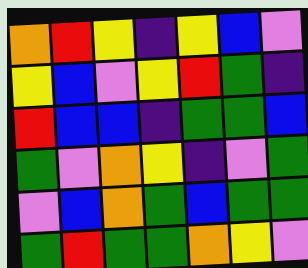[["orange", "red", "yellow", "indigo", "yellow", "blue", "violet"], ["yellow", "blue", "violet", "yellow", "red", "green", "indigo"], ["red", "blue", "blue", "indigo", "green", "green", "blue"], ["green", "violet", "orange", "yellow", "indigo", "violet", "green"], ["violet", "blue", "orange", "green", "blue", "green", "green"], ["green", "red", "green", "green", "orange", "yellow", "violet"]]